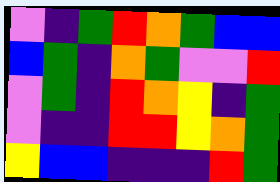[["violet", "indigo", "green", "red", "orange", "green", "blue", "blue"], ["blue", "green", "indigo", "orange", "green", "violet", "violet", "red"], ["violet", "green", "indigo", "red", "orange", "yellow", "indigo", "green"], ["violet", "indigo", "indigo", "red", "red", "yellow", "orange", "green"], ["yellow", "blue", "blue", "indigo", "indigo", "indigo", "red", "green"]]